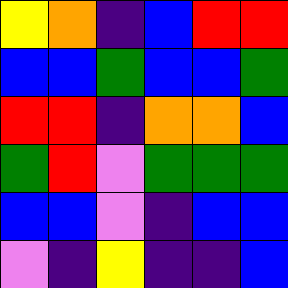[["yellow", "orange", "indigo", "blue", "red", "red"], ["blue", "blue", "green", "blue", "blue", "green"], ["red", "red", "indigo", "orange", "orange", "blue"], ["green", "red", "violet", "green", "green", "green"], ["blue", "blue", "violet", "indigo", "blue", "blue"], ["violet", "indigo", "yellow", "indigo", "indigo", "blue"]]